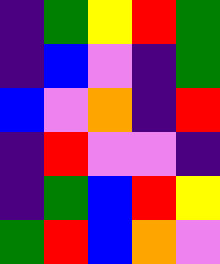[["indigo", "green", "yellow", "red", "green"], ["indigo", "blue", "violet", "indigo", "green"], ["blue", "violet", "orange", "indigo", "red"], ["indigo", "red", "violet", "violet", "indigo"], ["indigo", "green", "blue", "red", "yellow"], ["green", "red", "blue", "orange", "violet"]]